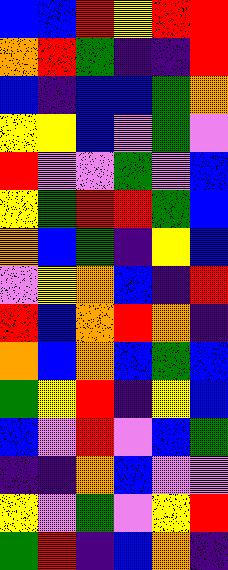[["blue", "blue", "red", "yellow", "red", "red"], ["orange", "red", "green", "indigo", "indigo", "red"], ["blue", "indigo", "blue", "blue", "green", "orange"], ["yellow", "yellow", "blue", "violet", "green", "violet"], ["red", "violet", "violet", "green", "violet", "blue"], ["yellow", "green", "red", "red", "green", "blue"], ["orange", "blue", "green", "indigo", "yellow", "blue"], ["violet", "yellow", "orange", "blue", "indigo", "red"], ["red", "blue", "orange", "red", "orange", "indigo"], ["orange", "blue", "orange", "blue", "green", "blue"], ["green", "yellow", "red", "indigo", "yellow", "blue"], ["blue", "violet", "red", "violet", "blue", "green"], ["indigo", "indigo", "orange", "blue", "violet", "violet"], ["yellow", "violet", "green", "violet", "yellow", "red"], ["green", "red", "indigo", "blue", "orange", "indigo"]]